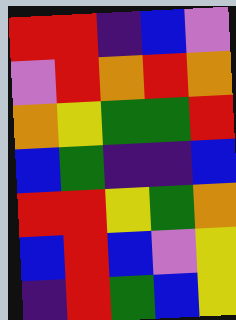[["red", "red", "indigo", "blue", "violet"], ["violet", "red", "orange", "red", "orange"], ["orange", "yellow", "green", "green", "red"], ["blue", "green", "indigo", "indigo", "blue"], ["red", "red", "yellow", "green", "orange"], ["blue", "red", "blue", "violet", "yellow"], ["indigo", "red", "green", "blue", "yellow"]]